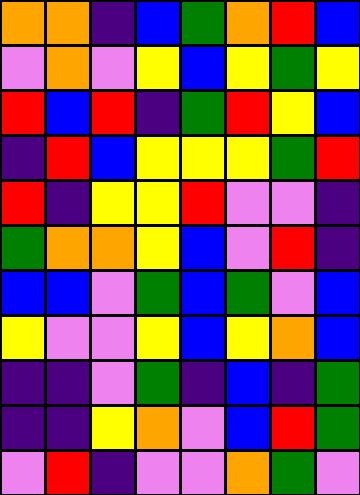[["orange", "orange", "indigo", "blue", "green", "orange", "red", "blue"], ["violet", "orange", "violet", "yellow", "blue", "yellow", "green", "yellow"], ["red", "blue", "red", "indigo", "green", "red", "yellow", "blue"], ["indigo", "red", "blue", "yellow", "yellow", "yellow", "green", "red"], ["red", "indigo", "yellow", "yellow", "red", "violet", "violet", "indigo"], ["green", "orange", "orange", "yellow", "blue", "violet", "red", "indigo"], ["blue", "blue", "violet", "green", "blue", "green", "violet", "blue"], ["yellow", "violet", "violet", "yellow", "blue", "yellow", "orange", "blue"], ["indigo", "indigo", "violet", "green", "indigo", "blue", "indigo", "green"], ["indigo", "indigo", "yellow", "orange", "violet", "blue", "red", "green"], ["violet", "red", "indigo", "violet", "violet", "orange", "green", "violet"]]